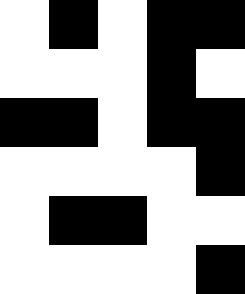[["white", "black", "white", "black", "black"], ["white", "white", "white", "black", "white"], ["black", "black", "white", "black", "black"], ["white", "white", "white", "white", "black"], ["white", "black", "black", "white", "white"], ["white", "white", "white", "white", "black"]]